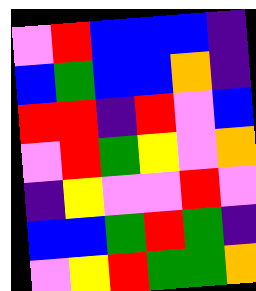[["violet", "red", "blue", "blue", "blue", "indigo"], ["blue", "green", "blue", "blue", "orange", "indigo"], ["red", "red", "indigo", "red", "violet", "blue"], ["violet", "red", "green", "yellow", "violet", "orange"], ["indigo", "yellow", "violet", "violet", "red", "violet"], ["blue", "blue", "green", "red", "green", "indigo"], ["violet", "yellow", "red", "green", "green", "orange"]]